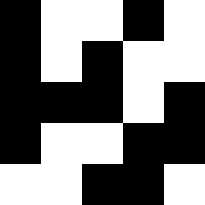[["black", "white", "white", "black", "white"], ["black", "white", "black", "white", "white"], ["black", "black", "black", "white", "black"], ["black", "white", "white", "black", "black"], ["white", "white", "black", "black", "white"]]